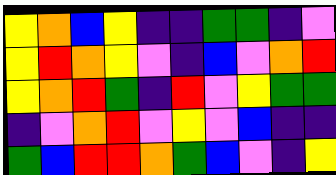[["yellow", "orange", "blue", "yellow", "indigo", "indigo", "green", "green", "indigo", "violet"], ["yellow", "red", "orange", "yellow", "violet", "indigo", "blue", "violet", "orange", "red"], ["yellow", "orange", "red", "green", "indigo", "red", "violet", "yellow", "green", "green"], ["indigo", "violet", "orange", "red", "violet", "yellow", "violet", "blue", "indigo", "indigo"], ["green", "blue", "red", "red", "orange", "green", "blue", "violet", "indigo", "yellow"]]